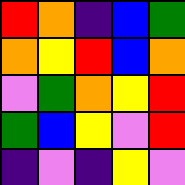[["red", "orange", "indigo", "blue", "green"], ["orange", "yellow", "red", "blue", "orange"], ["violet", "green", "orange", "yellow", "red"], ["green", "blue", "yellow", "violet", "red"], ["indigo", "violet", "indigo", "yellow", "violet"]]